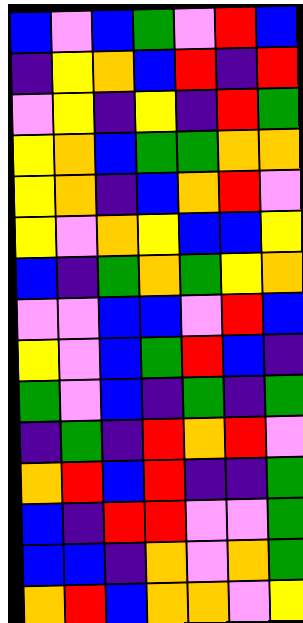[["blue", "violet", "blue", "green", "violet", "red", "blue"], ["indigo", "yellow", "orange", "blue", "red", "indigo", "red"], ["violet", "yellow", "indigo", "yellow", "indigo", "red", "green"], ["yellow", "orange", "blue", "green", "green", "orange", "orange"], ["yellow", "orange", "indigo", "blue", "orange", "red", "violet"], ["yellow", "violet", "orange", "yellow", "blue", "blue", "yellow"], ["blue", "indigo", "green", "orange", "green", "yellow", "orange"], ["violet", "violet", "blue", "blue", "violet", "red", "blue"], ["yellow", "violet", "blue", "green", "red", "blue", "indigo"], ["green", "violet", "blue", "indigo", "green", "indigo", "green"], ["indigo", "green", "indigo", "red", "orange", "red", "violet"], ["orange", "red", "blue", "red", "indigo", "indigo", "green"], ["blue", "indigo", "red", "red", "violet", "violet", "green"], ["blue", "blue", "indigo", "orange", "violet", "orange", "green"], ["orange", "red", "blue", "orange", "orange", "violet", "yellow"]]